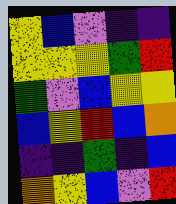[["yellow", "blue", "violet", "indigo", "indigo"], ["yellow", "yellow", "yellow", "green", "red"], ["green", "violet", "blue", "yellow", "yellow"], ["blue", "yellow", "red", "blue", "orange"], ["indigo", "indigo", "green", "indigo", "blue"], ["orange", "yellow", "blue", "violet", "red"]]